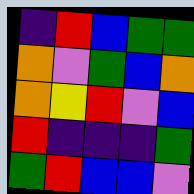[["indigo", "red", "blue", "green", "green"], ["orange", "violet", "green", "blue", "orange"], ["orange", "yellow", "red", "violet", "blue"], ["red", "indigo", "indigo", "indigo", "green"], ["green", "red", "blue", "blue", "violet"]]